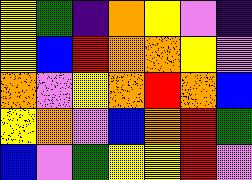[["yellow", "green", "indigo", "orange", "yellow", "violet", "indigo"], ["yellow", "blue", "red", "orange", "orange", "yellow", "violet"], ["orange", "violet", "yellow", "orange", "red", "orange", "blue"], ["yellow", "orange", "violet", "blue", "orange", "red", "green"], ["blue", "violet", "green", "yellow", "yellow", "red", "violet"]]